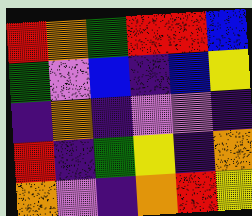[["red", "orange", "green", "red", "red", "blue"], ["green", "violet", "blue", "indigo", "blue", "yellow"], ["indigo", "orange", "indigo", "violet", "violet", "indigo"], ["red", "indigo", "green", "yellow", "indigo", "orange"], ["orange", "violet", "indigo", "orange", "red", "yellow"]]